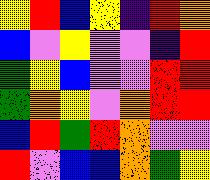[["yellow", "red", "blue", "yellow", "indigo", "red", "orange"], ["blue", "violet", "yellow", "violet", "violet", "indigo", "red"], ["green", "yellow", "blue", "violet", "violet", "red", "red"], ["green", "orange", "yellow", "violet", "orange", "red", "red"], ["blue", "red", "green", "red", "orange", "violet", "violet"], ["red", "violet", "blue", "blue", "orange", "green", "yellow"]]